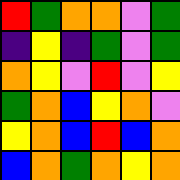[["red", "green", "orange", "orange", "violet", "green"], ["indigo", "yellow", "indigo", "green", "violet", "green"], ["orange", "yellow", "violet", "red", "violet", "yellow"], ["green", "orange", "blue", "yellow", "orange", "violet"], ["yellow", "orange", "blue", "red", "blue", "orange"], ["blue", "orange", "green", "orange", "yellow", "orange"]]